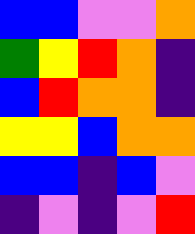[["blue", "blue", "violet", "violet", "orange"], ["green", "yellow", "red", "orange", "indigo"], ["blue", "red", "orange", "orange", "indigo"], ["yellow", "yellow", "blue", "orange", "orange"], ["blue", "blue", "indigo", "blue", "violet"], ["indigo", "violet", "indigo", "violet", "red"]]